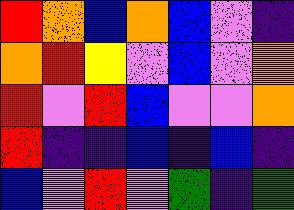[["red", "orange", "blue", "orange", "blue", "violet", "indigo"], ["orange", "red", "yellow", "violet", "blue", "violet", "orange"], ["red", "violet", "red", "blue", "violet", "violet", "orange"], ["red", "indigo", "indigo", "blue", "indigo", "blue", "indigo"], ["blue", "violet", "red", "violet", "green", "indigo", "green"]]